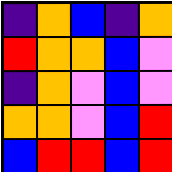[["indigo", "orange", "blue", "indigo", "orange"], ["red", "orange", "orange", "blue", "violet"], ["indigo", "orange", "violet", "blue", "violet"], ["orange", "orange", "violet", "blue", "red"], ["blue", "red", "red", "blue", "red"]]